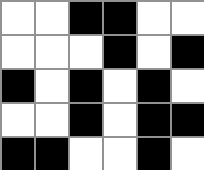[["white", "white", "black", "black", "white", "white"], ["white", "white", "white", "black", "white", "black"], ["black", "white", "black", "white", "black", "white"], ["white", "white", "black", "white", "black", "black"], ["black", "black", "white", "white", "black", "white"]]